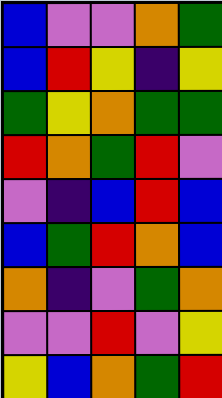[["blue", "violet", "violet", "orange", "green"], ["blue", "red", "yellow", "indigo", "yellow"], ["green", "yellow", "orange", "green", "green"], ["red", "orange", "green", "red", "violet"], ["violet", "indigo", "blue", "red", "blue"], ["blue", "green", "red", "orange", "blue"], ["orange", "indigo", "violet", "green", "orange"], ["violet", "violet", "red", "violet", "yellow"], ["yellow", "blue", "orange", "green", "red"]]